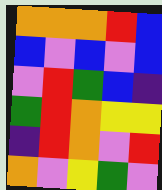[["orange", "orange", "orange", "red", "blue"], ["blue", "violet", "blue", "violet", "blue"], ["violet", "red", "green", "blue", "indigo"], ["green", "red", "orange", "yellow", "yellow"], ["indigo", "red", "orange", "violet", "red"], ["orange", "violet", "yellow", "green", "violet"]]